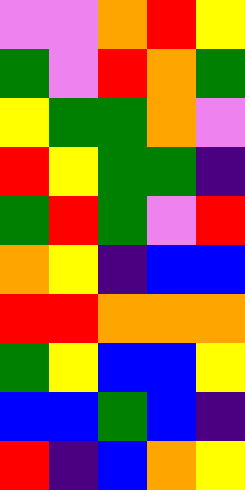[["violet", "violet", "orange", "red", "yellow"], ["green", "violet", "red", "orange", "green"], ["yellow", "green", "green", "orange", "violet"], ["red", "yellow", "green", "green", "indigo"], ["green", "red", "green", "violet", "red"], ["orange", "yellow", "indigo", "blue", "blue"], ["red", "red", "orange", "orange", "orange"], ["green", "yellow", "blue", "blue", "yellow"], ["blue", "blue", "green", "blue", "indigo"], ["red", "indigo", "blue", "orange", "yellow"]]